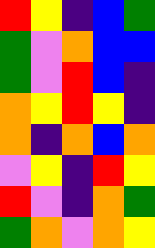[["red", "yellow", "indigo", "blue", "green"], ["green", "violet", "orange", "blue", "blue"], ["green", "violet", "red", "blue", "indigo"], ["orange", "yellow", "red", "yellow", "indigo"], ["orange", "indigo", "orange", "blue", "orange"], ["violet", "yellow", "indigo", "red", "yellow"], ["red", "violet", "indigo", "orange", "green"], ["green", "orange", "violet", "orange", "yellow"]]